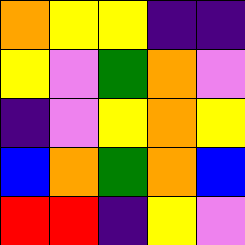[["orange", "yellow", "yellow", "indigo", "indigo"], ["yellow", "violet", "green", "orange", "violet"], ["indigo", "violet", "yellow", "orange", "yellow"], ["blue", "orange", "green", "orange", "blue"], ["red", "red", "indigo", "yellow", "violet"]]